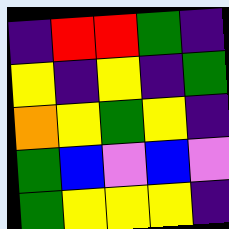[["indigo", "red", "red", "green", "indigo"], ["yellow", "indigo", "yellow", "indigo", "green"], ["orange", "yellow", "green", "yellow", "indigo"], ["green", "blue", "violet", "blue", "violet"], ["green", "yellow", "yellow", "yellow", "indigo"]]